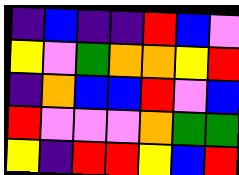[["indigo", "blue", "indigo", "indigo", "red", "blue", "violet"], ["yellow", "violet", "green", "orange", "orange", "yellow", "red"], ["indigo", "orange", "blue", "blue", "red", "violet", "blue"], ["red", "violet", "violet", "violet", "orange", "green", "green"], ["yellow", "indigo", "red", "red", "yellow", "blue", "red"]]